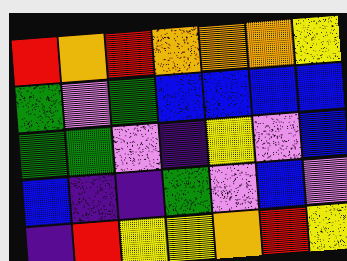[["red", "orange", "red", "orange", "orange", "orange", "yellow"], ["green", "violet", "green", "blue", "blue", "blue", "blue"], ["green", "green", "violet", "indigo", "yellow", "violet", "blue"], ["blue", "indigo", "indigo", "green", "violet", "blue", "violet"], ["indigo", "red", "yellow", "yellow", "orange", "red", "yellow"]]